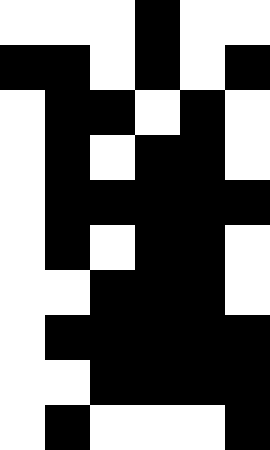[["white", "white", "white", "black", "white", "white"], ["black", "black", "white", "black", "white", "black"], ["white", "black", "black", "white", "black", "white"], ["white", "black", "white", "black", "black", "white"], ["white", "black", "black", "black", "black", "black"], ["white", "black", "white", "black", "black", "white"], ["white", "white", "black", "black", "black", "white"], ["white", "black", "black", "black", "black", "black"], ["white", "white", "black", "black", "black", "black"], ["white", "black", "white", "white", "white", "black"]]